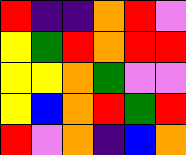[["red", "indigo", "indigo", "orange", "red", "violet"], ["yellow", "green", "red", "orange", "red", "red"], ["yellow", "yellow", "orange", "green", "violet", "violet"], ["yellow", "blue", "orange", "red", "green", "red"], ["red", "violet", "orange", "indigo", "blue", "orange"]]